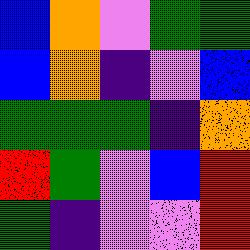[["blue", "orange", "violet", "green", "green"], ["blue", "orange", "indigo", "violet", "blue"], ["green", "green", "green", "indigo", "orange"], ["red", "green", "violet", "blue", "red"], ["green", "indigo", "violet", "violet", "red"]]